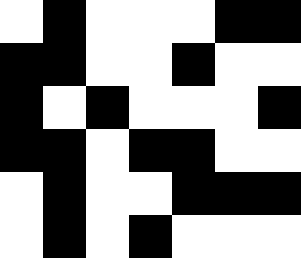[["white", "black", "white", "white", "white", "black", "black"], ["black", "black", "white", "white", "black", "white", "white"], ["black", "white", "black", "white", "white", "white", "black"], ["black", "black", "white", "black", "black", "white", "white"], ["white", "black", "white", "white", "black", "black", "black"], ["white", "black", "white", "black", "white", "white", "white"]]